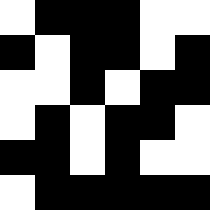[["white", "black", "black", "black", "white", "white"], ["black", "white", "black", "black", "white", "black"], ["white", "white", "black", "white", "black", "black"], ["white", "black", "white", "black", "black", "white"], ["black", "black", "white", "black", "white", "white"], ["white", "black", "black", "black", "black", "black"]]